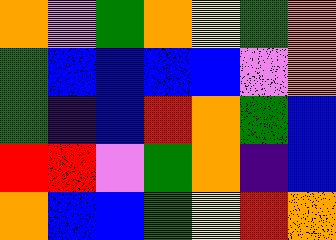[["orange", "violet", "green", "orange", "yellow", "green", "orange"], ["green", "blue", "blue", "blue", "blue", "violet", "orange"], ["green", "indigo", "blue", "red", "orange", "green", "blue"], ["red", "red", "violet", "green", "orange", "indigo", "blue"], ["orange", "blue", "blue", "green", "yellow", "red", "orange"]]